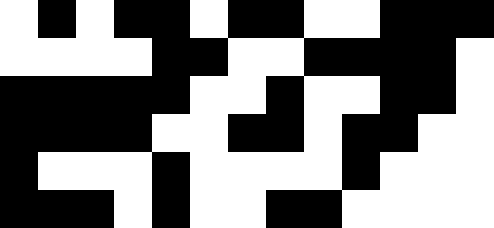[["white", "black", "white", "black", "black", "white", "black", "black", "white", "white", "black", "black", "black"], ["white", "white", "white", "white", "black", "black", "white", "white", "black", "black", "black", "black", "white"], ["black", "black", "black", "black", "black", "white", "white", "black", "white", "white", "black", "black", "white"], ["black", "black", "black", "black", "white", "white", "black", "black", "white", "black", "black", "white", "white"], ["black", "white", "white", "white", "black", "white", "white", "white", "white", "black", "white", "white", "white"], ["black", "black", "black", "white", "black", "white", "white", "black", "black", "white", "white", "white", "white"]]